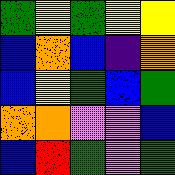[["green", "yellow", "green", "yellow", "yellow"], ["blue", "orange", "blue", "indigo", "orange"], ["blue", "yellow", "green", "blue", "green"], ["orange", "orange", "violet", "violet", "blue"], ["blue", "red", "green", "violet", "green"]]